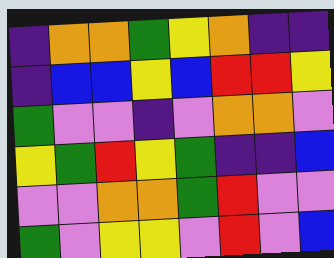[["indigo", "orange", "orange", "green", "yellow", "orange", "indigo", "indigo"], ["indigo", "blue", "blue", "yellow", "blue", "red", "red", "yellow"], ["green", "violet", "violet", "indigo", "violet", "orange", "orange", "violet"], ["yellow", "green", "red", "yellow", "green", "indigo", "indigo", "blue"], ["violet", "violet", "orange", "orange", "green", "red", "violet", "violet"], ["green", "violet", "yellow", "yellow", "violet", "red", "violet", "blue"]]